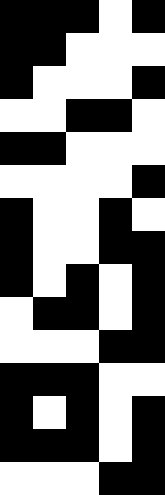[["black", "black", "black", "white", "black"], ["black", "black", "white", "white", "white"], ["black", "white", "white", "white", "black"], ["white", "white", "black", "black", "white"], ["black", "black", "white", "white", "white"], ["white", "white", "white", "white", "black"], ["black", "white", "white", "black", "white"], ["black", "white", "white", "black", "black"], ["black", "white", "black", "white", "black"], ["white", "black", "black", "white", "black"], ["white", "white", "white", "black", "black"], ["black", "black", "black", "white", "white"], ["black", "white", "black", "white", "black"], ["black", "black", "black", "white", "black"], ["white", "white", "white", "black", "black"]]